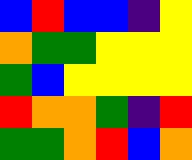[["blue", "red", "blue", "blue", "indigo", "yellow"], ["orange", "green", "green", "yellow", "yellow", "yellow"], ["green", "blue", "yellow", "yellow", "yellow", "yellow"], ["red", "orange", "orange", "green", "indigo", "red"], ["green", "green", "orange", "red", "blue", "orange"]]